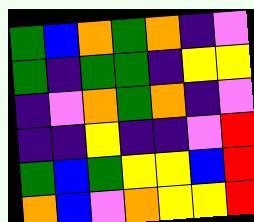[["green", "blue", "orange", "green", "orange", "indigo", "violet"], ["green", "indigo", "green", "green", "indigo", "yellow", "yellow"], ["indigo", "violet", "orange", "green", "orange", "indigo", "violet"], ["indigo", "indigo", "yellow", "indigo", "indigo", "violet", "red"], ["green", "blue", "green", "yellow", "yellow", "blue", "red"], ["orange", "blue", "violet", "orange", "yellow", "yellow", "red"]]